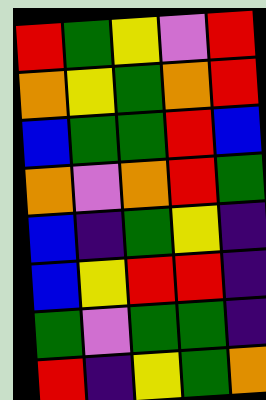[["red", "green", "yellow", "violet", "red"], ["orange", "yellow", "green", "orange", "red"], ["blue", "green", "green", "red", "blue"], ["orange", "violet", "orange", "red", "green"], ["blue", "indigo", "green", "yellow", "indigo"], ["blue", "yellow", "red", "red", "indigo"], ["green", "violet", "green", "green", "indigo"], ["red", "indigo", "yellow", "green", "orange"]]